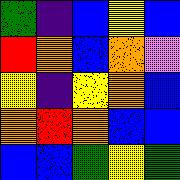[["green", "indigo", "blue", "yellow", "blue"], ["red", "orange", "blue", "orange", "violet"], ["yellow", "indigo", "yellow", "orange", "blue"], ["orange", "red", "orange", "blue", "blue"], ["blue", "blue", "green", "yellow", "green"]]